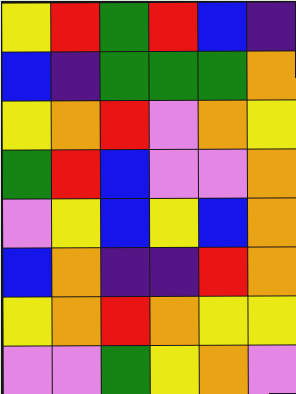[["yellow", "red", "green", "red", "blue", "indigo"], ["blue", "indigo", "green", "green", "green", "orange"], ["yellow", "orange", "red", "violet", "orange", "yellow"], ["green", "red", "blue", "violet", "violet", "orange"], ["violet", "yellow", "blue", "yellow", "blue", "orange"], ["blue", "orange", "indigo", "indigo", "red", "orange"], ["yellow", "orange", "red", "orange", "yellow", "yellow"], ["violet", "violet", "green", "yellow", "orange", "violet"]]